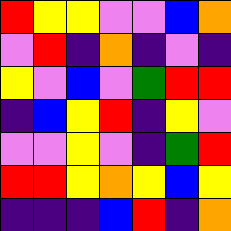[["red", "yellow", "yellow", "violet", "violet", "blue", "orange"], ["violet", "red", "indigo", "orange", "indigo", "violet", "indigo"], ["yellow", "violet", "blue", "violet", "green", "red", "red"], ["indigo", "blue", "yellow", "red", "indigo", "yellow", "violet"], ["violet", "violet", "yellow", "violet", "indigo", "green", "red"], ["red", "red", "yellow", "orange", "yellow", "blue", "yellow"], ["indigo", "indigo", "indigo", "blue", "red", "indigo", "orange"]]